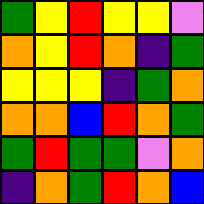[["green", "yellow", "red", "yellow", "yellow", "violet"], ["orange", "yellow", "red", "orange", "indigo", "green"], ["yellow", "yellow", "yellow", "indigo", "green", "orange"], ["orange", "orange", "blue", "red", "orange", "green"], ["green", "red", "green", "green", "violet", "orange"], ["indigo", "orange", "green", "red", "orange", "blue"]]